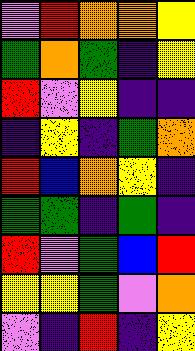[["violet", "red", "orange", "orange", "yellow"], ["green", "orange", "green", "indigo", "yellow"], ["red", "violet", "yellow", "indigo", "indigo"], ["indigo", "yellow", "indigo", "green", "orange"], ["red", "blue", "orange", "yellow", "indigo"], ["green", "green", "indigo", "green", "indigo"], ["red", "violet", "green", "blue", "red"], ["yellow", "yellow", "green", "violet", "orange"], ["violet", "indigo", "red", "indigo", "yellow"]]